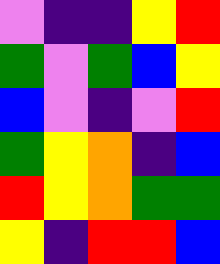[["violet", "indigo", "indigo", "yellow", "red"], ["green", "violet", "green", "blue", "yellow"], ["blue", "violet", "indigo", "violet", "red"], ["green", "yellow", "orange", "indigo", "blue"], ["red", "yellow", "orange", "green", "green"], ["yellow", "indigo", "red", "red", "blue"]]